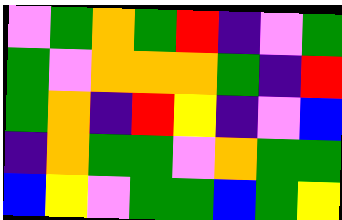[["violet", "green", "orange", "green", "red", "indigo", "violet", "green"], ["green", "violet", "orange", "orange", "orange", "green", "indigo", "red"], ["green", "orange", "indigo", "red", "yellow", "indigo", "violet", "blue"], ["indigo", "orange", "green", "green", "violet", "orange", "green", "green"], ["blue", "yellow", "violet", "green", "green", "blue", "green", "yellow"]]